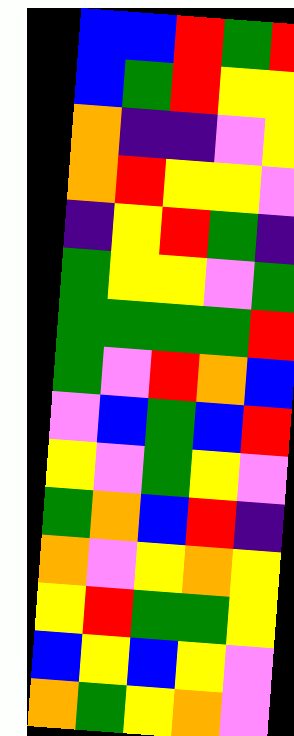[["blue", "blue", "red", "green", "red"], ["blue", "green", "red", "yellow", "yellow"], ["orange", "indigo", "indigo", "violet", "yellow"], ["orange", "red", "yellow", "yellow", "violet"], ["indigo", "yellow", "red", "green", "indigo"], ["green", "yellow", "yellow", "violet", "green"], ["green", "green", "green", "green", "red"], ["green", "violet", "red", "orange", "blue"], ["violet", "blue", "green", "blue", "red"], ["yellow", "violet", "green", "yellow", "violet"], ["green", "orange", "blue", "red", "indigo"], ["orange", "violet", "yellow", "orange", "yellow"], ["yellow", "red", "green", "green", "yellow"], ["blue", "yellow", "blue", "yellow", "violet"], ["orange", "green", "yellow", "orange", "violet"]]